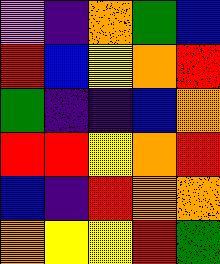[["violet", "indigo", "orange", "green", "blue"], ["red", "blue", "yellow", "orange", "red"], ["green", "indigo", "indigo", "blue", "orange"], ["red", "red", "yellow", "orange", "red"], ["blue", "indigo", "red", "orange", "orange"], ["orange", "yellow", "yellow", "red", "green"]]